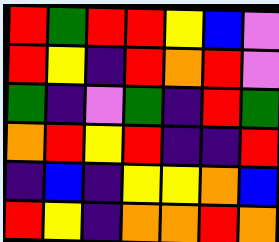[["red", "green", "red", "red", "yellow", "blue", "violet"], ["red", "yellow", "indigo", "red", "orange", "red", "violet"], ["green", "indigo", "violet", "green", "indigo", "red", "green"], ["orange", "red", "yellow", "red", "indigo", "indigo", "red"], ["indigo", "blue", "indigo", "yellow", "yellow", "orange", "blue"], ["red", "yellow", "indigo", "orange", "orange", "red", "orange"]]